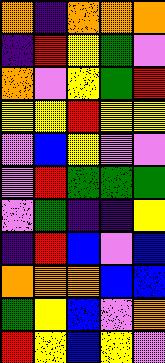[["orange", "indigo", "orange", "orange", "orange"], ["indigo", "red", "yellow", "green", "violet"], ["orange", "violet", "yellow", "green", "red"], ["yellow", "yellow", "red", "yellow", "yellow"], ["violet", "blue", "yellow", "violet", "violet"], ["violet", "red", "green", "green", "green"], ["violet", "green", "indigo", "indigo", "yellow"], ["indigo", "red", "blue", "violet", "blue"], ["orange", "orange", "orange", "blue", "blue"], ["green", "yellow", "blue", "violet", "orange"], ["red", "yellow", "blue", "yellow", "violet"]]